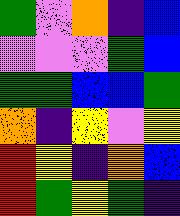[["green", "violet", "orange", "indigo", "blue"], ["violet", "violet", "violet", "green", "blue"], ["green", "green", "blue", "blue", "green"], ["orange", "indigo", "yellow", "violet", "yellow"], ["red", "yellow", "indigo", "orange", "blue"], ["red", "green", "yellow", "green", "indigo"]]